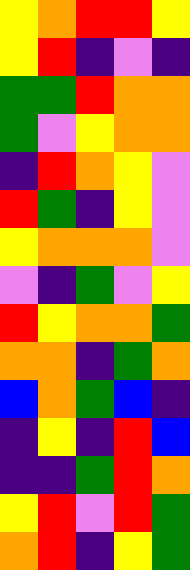[["yellow", "orange", "red", "red", "yellow"], ["yellow", "red", "indigo", "violet", "indigo"], ["green", "green", "red", "orange", "orange"], ["green", "violet", "yellow", "orange", "orange"], ["indigo", "red", "orange", "yellow", "violet"], ["red", "green", "indigo", "yellow", "violet"], ["yellow", "orange", "orange", "orange", "violet"], ["violet", "indigo", "green", "violet", "yellow"], ["red", "yellow", "orange", "orange", "green"], ["orange", "orange", "indigo", "green", "orange"], ["blue", "orange", "green", "blue", "indigo"], ["indigo", "yellow", "indigo", "red", "blue"], ["indigo", "indigo", "green", "red", "orange"], ["yellow", "red", "violet", "red", "green"], ["orange", "red", "indigo", "yellow", "green"]]